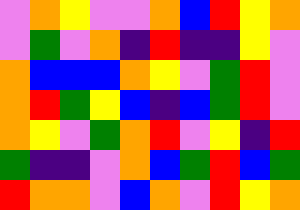[["violet", "orange", "yellow", "violet", "violet", "orange", "blue", "red", "yellow", "orange"], ["violet", "green", "violet", "orange", "indigo", "red", "indigo", "indigo", "yellow", "violet"], ["orange", "blue", "blue", "blue", "orange", "yellow", "violet", "green", "red", "violet"], ["orange", "red", "green", "yellow", "blue", "indigo", "blue", "green", "red", "violet"], ["orange", "yellow", "violet", "green", "orange", "red", "violet", "yellow", "indigo", "red"], ["green", "indigo", "indigo", "violet", "orange", "blue", "green", "red", "blue", "green"], ["red", "orange", "orange", "violet", "blue", "orange", "violet", "red", "yellow", "orange"]]